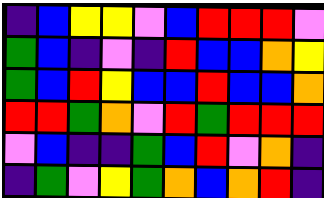[["indigo", "blue", "yellow", "yellow", "violet", "blue", "red", "red", "red", "violet"], ["green", "blue", "indigo", "violet", "indigo", "red", "blue", "blue", "orange", "yellow"], ["green", "blue", "red", "yellow", "blue", "blue", "red", "blue", "blue", "orange"], ["red", "red", "green", "orange", "violet", "red", "green", "red", "red", "red"], ["violet", "blue", "indigo", "indigo", "green", "blue", "red", "violet", "orange", "indigo"], ["indigo", "green", "violet", "yellow", "green", "orange", "blue", "orange", "red", "indigo"]]